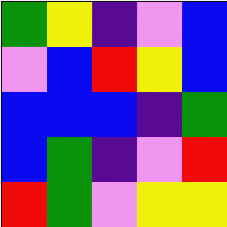[["green", "yellow", "indigo", "violet", "blue"], ["violet", "blue", "red", "yellow", "blue"], ["blue", "blue", "blue", "indigo", "green"], ["blue", "green", "indigo", "violet", "red"], ["red", "green", "violet", "yellow", "yellow"]]